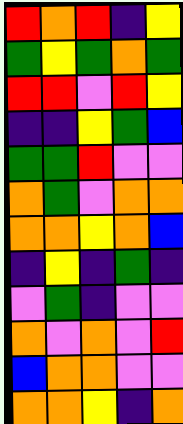[["red", "orange", "red", "indigo", "yellow"], ["green", "yellow", "green", "orange", "green"], ["red", "red", "violet", "red", "yellow"], ["indigo", "indigo", "yellow", "green", "blue"], ["green", "green", "red", "violet", "violet"], ["orange", "green", "violet", "orange", "orange"], ["orange", "orange", "yellow", "orange", "blue"], ["indigo", "yellow", "indigo", "green", "indigo"], ["violet", "green", "indigo", "violet", "violet"], ["orange", "violet", "orange", "violet", "red"], ["blue", "orange", "orange", "violet", "violet"], ["orange", "orange", "yellow", "indigo", "orange"]]